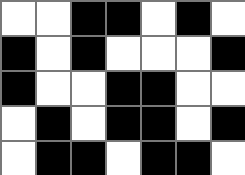[["white", "white", "black", "black", "white", "black", "white"], ["black", "white", "black", "white", "white", "white", "black"], ["black", "white", "white", "black", "black", "white", "white"], ["white", "black", "white", "black", "black", "white", "black"], ["white", "black", "black", "white", "black", "black", "white"]]